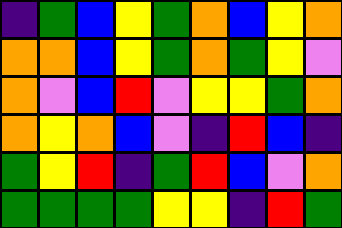[["indigo", "green", "blue", "yellow", "green", "orange", "blue", "yellow", "orange"], ["orange", "orange", "blue", "yellow", "green", "orange", "green", "yellow", "violet"], ["orange", "violet", "blue", "red", "violet", "yellow", "yellow", "green", "orange"], ["orange", "yellow", "orange", "blue", "violet", "indigo", "red", "blue", "indigo"], ["green", "yellow", "red", "indigo", "green", "red", "blue", "violet", "orange"], ["green", "green", "green", "green", "yellow", "yellow", "indigo", "red", "green"]]